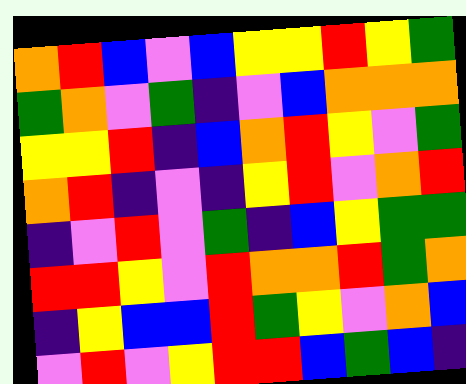[["orange", "red", "blue", "violet", "blue", "yellow", "yellow", "red", "yellow", "green"], ["green", "orange", "violet", "green", "indigo", "violet", "blue", "orange", "orange", "orange"], ["yellow", "yellow", "red", "indigo", "blue", "orange", "red", "yellow", "violet", "green"], ["orange", "red", "indigo", "violet", "indigo", "yellow", "red", "violet", "orange", "red"], ["indigo", "violet", "red", "violet", "green", "indigo", "blue", "yellow", "green", "green"], ["red", "red", "yellow", "violet", "red", "orange", "orange", "red", "green", "orange"], ["indigo", "yellow", "blue", "blue", "red", "green", "yellow", "violet", "orange", "blue"], ["violet", "red", "violet", "yellow", "red", "red", "blue", "green", "blue", "indigo"]]